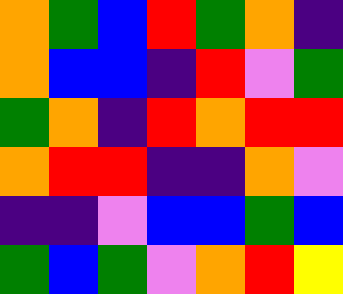[["orange", "green", "blue", "red", "green", "orange", "indigo"], ["orange", "blue", "blue", "indigo", "red", "violet", "green"], ["green", "orange", "indigo", "red", "orange", "red", "red"], ["orange", "red", "red", "indigo", "indigo", "orange", "violet"], ["indigo", "indigo", "violet", "blue", "blue", "green", "blue"], ["green", "blue", "green", "violet", "orange", "red", "yellow"]]